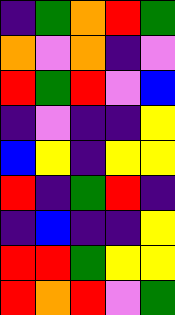[["indigo", "green", "orange", "red", "green"], ["orange", "violet", "orange", "indigo", "violet"], ["red", "green", "red", "violet", "blue"], ["indigo", "violet", "indigo", "indigo", "yellow"], ["blue", "yellow", "indigo", "yellow", "yellow"], ["red", "indigo", "green", "red", "indigo"], ["indigo", "blue", "indigo", "indigo", "yellow"], ["red", "red", "green", "yellow", "yellow"], ["red", "orange", "red", "violet", "green"]]